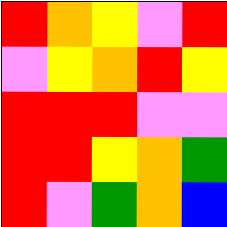[["red", "orange", "yellow", "violet", "red"], ["violet", "yellow", "orange", "red", "yellow"], ["red", "red", "red", "violet", "violet"], ["red", "red", "yellow", "orange", "green"], ["red", "violet", "green", "orange", "blue"]]